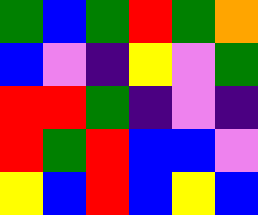[["green", "blue", "green", "red", "green", "orange"], ["blue", "violet", "indigo", "yellow", "violet", "green"], ["red", "red", "green", "indigo", "violet", "indigo"], ["red", "green", "red", "blue", "blue", "violet"], ["yellow", "blue", "red", "blue", "yellow", "blue"]]